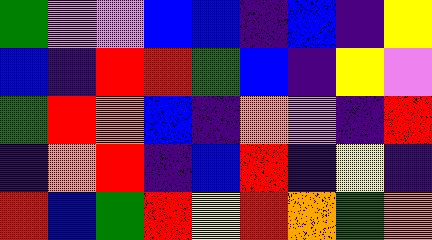[["green", "violet", "violet", "blue", "blue", "indigo", "blue", "indigo", "yellow"], ["blue", "indigo", "red", "red", "green", "blue", "indigo", "yellow", "violet"], ["green", "red", "orange", "blue", "indigo", "orange", "violet", "indigo", "red"], ["indigo", "orange", "red", "indigo", "blue", "red", "indigo", "yellow", "indigo"], ["red", "blue", "green", "red", "yellow", "red", "orange", "green", "orange"]]